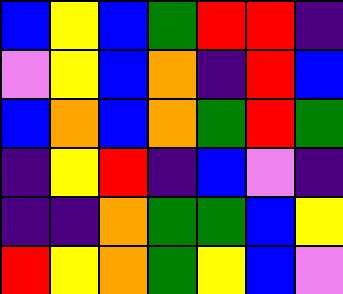[["blue", "yellow", "blue", "green", "red", "red", "indigo"], ["violet", "yellow", "blue", "orange", "indigo", "red", "blue"], ["blue", "orange", "blue", "orange", "green", "red", "green"], ["indigo", "yellow", "red", "indigo", "blue", "violet", "indigo"], ["indigo", "indigo", "orange", "green", "green", "blue", "yellow"], ["red", "yellow", "orange", "green", "yellow", "blue", "violet"]]